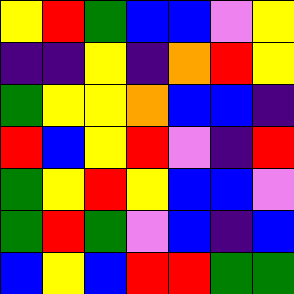[["yellow", "red", "green", "blue", "blue", "violet", "yellow"], ["indigo", "indigo", "yellow", "indigo", "orange", "red", "yellow"], ["green", "yellow", "yellow", "orange", "blue", "blue", "indigo"], ["red", "blue", "yellow", "red", "violet", "indigo", "red"], ["green", "yellow", "red", "yellow", "blue", "blue", "violet"], ["green", "red", "green", "violet", "blue", "indigo", "blue"], ["blue", "yellow", "blue", "red", "red", "green", "green"]]